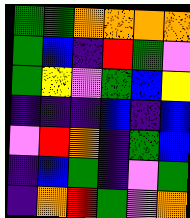[["green", "green", "orange", "orange", "orange", "orange"], ["green", "blue", "indigo", "red", "green", "violet"], ["green", "yellow", "violet", "green", "blue", "yellow"], ["indigo", "indigo", "indigo", "blue", "indigo", "blue"], ["violet", "red", "orange", "indigo", "green", "blue"], ["indigo", "blue", "green", "indigo", "violet", "green"], ["indigo", "orange", "red", "green", "violet", "orange"]]